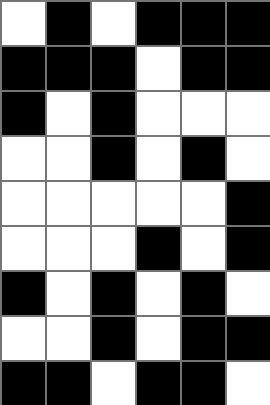[["white", "black", "white", "black", "black", "black"], ["black", "black", "black", "white", "black", "black"], ["black", "white", "black", "white", "white", "white"], ["white", "white", "black", "white", "black", "white"], ["white", "white", "white", "white", "white", "black"], ["white", "white", "white", "black", "white", "black"], ["black", "white", "black", "white", "black", "white"], ["white", "white", "black", "white", "black", "black"], ["black", "black", "white", "black", "black", "white"]]